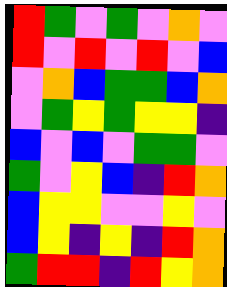[["red", "green", "violet", "green", "violet", "orange", "violet"], ["red", "violet", "red", "violet", "red", "violet", "blue"], ["violet", "orange", "blue", "green", "green", "blue", "orange"], ["violet", "green", "yellow", "green", "yellow", "yellow", "indigo"], ["blue", "violet", "blue", "violet", "green", "green", "violet"], ["green", "violet", "yellow", "blue", "indigo", "red", "orange"], ["blue", "yellow", "yellow", "violet", "violet", "yellow", "violet"], ["blue", "yellow", "indigo", "yellow", "indigo", "red", "orange"], ["green", "red", "red", "indigo", "red", "yellow", "orange"]]